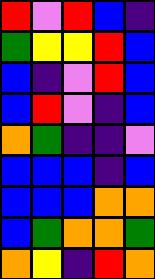[["red", "violet", "red", "blue", "indigo"], ["green", "yellow", "yellow", "red", "blue"], ["blue", "indigo", "violet", "red", "blue"], ["blue", "red", "violet", "indigo", "blue"], ["orange", "green", "indigo", "indigo", "violet"], ["blue", "blue", "blue", "indigo", "blue"], ["blue", "blue", "blue", "orange", "orange"], ["blue", "green", "orange", "orange", "green"], ["orange", "yellow", "indigo", "red", "orange"]]